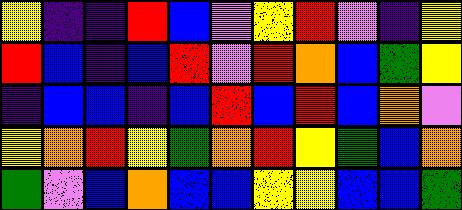[["yellow", "indigo", "indigo", "red", "blue", "violet", "yellow", "red", "violet", "indigo", "yellow"], ["red", "blue", "indigo", "blue", "red", "violet", "red", "orange", "blue", "green", "yellow"], ["indigo", "blue", "blue", "indigo", "blue", "red", "blue", "red", "blue", "orange", "violet"], ["yellow", "orange", "red", "yellow", "green", "orange", "red", "yellow", "green", "blue", "orange"], ["green", "violet", "blue", "orange", "blue", "blue", "yellow", "yellow", "blue", "blue", "green"]]